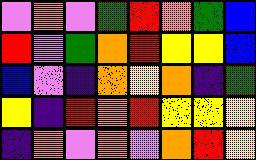[["violet", "orange", "violet", "green", "red", "orange", "green", "blue"], ["red", "violet", "green", "orange", "red", "yellow", "yellow", "blue"], ["blue", "violet", "indigo", "orange", "yellow", "orange", "indigo", "green"], ["yellow", "indigo", "red", "orange", "red", "yellow", "yellow", "yellow"], ["indigo", "orange", "violet", "orange", "violet", "orange", "red", "yellow"]]